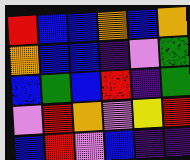[["red", "blue", "blue", "orange", "blue", "orange"], ["orange", "blue", "blue", "indigo", "violet", "green"], ["blue", "green", "blue", "red", "indigo", "green"], ["violet", "red", "orange", "violet", "yellow", "red"], ["blue", "red", "violet", "blue", "indigo", "indigo"]]